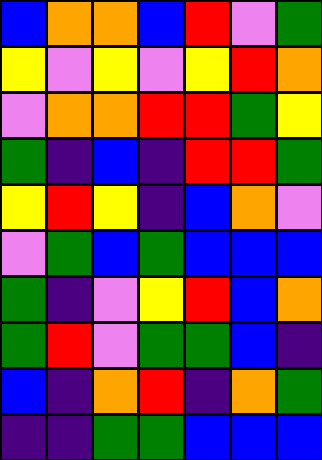[["blue", "orange", "orange", "blue", "red", "violet", "green"], ["yellow", "violet", "yellow", "violet", "yellow", "red", "orange"], ["violet", "orange", "orange", "red", "red", "green", "yellow"], ["green", "indigo", "blue", "indigo", "red", "red", "green"], ["yellow", "red", "yellow", "indigo", "blue", "orange", "violet"], ["violet", "green", "blue", "green", "blue", "blue", "blue"], ["green", "indigo", "violet", "yellow", "red", "blue", "orange"], ["green", "red", "violet", "green", "green", "blue", "indigo"], ["blue", "indigo", "orange", "red", "indigo", "orange", "green"], ["indigo", "indigo", "green", "green", "blue", "blue", "blue"]]